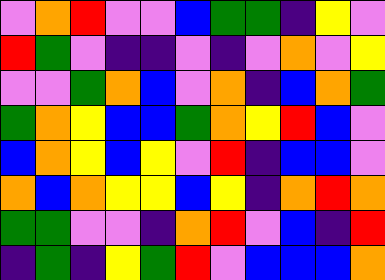[["violet", "orange", "red", "violet", "violet", "blue", "green", "green", "indigo", "yellow", "violet"], ["red", "green", "violet", "indigo", "indigo", "violet", "indigo", "violet", "orange", "violet", "yellow"], ["violet", "violet", "green", "orange", "blue", "violet", "orange", "indigo", "blue", "orange", "green"], ["green", "orange", "yellow", "blue", "blue", "green", "orange", "yellow", "red", "blue", "violet"], ["blue", "orange", "yellow", "blue", "yellow", "violet", "red", "indigo", "blue", "blue", "violet"], ["orange", "blue", "orange", "yellow", "yellow", "blue", "yellow", "indigo", "orange", "red", "orange"], ["green", "green", "violet", "violet", "indigo", "orange", "red", "violet", "blue", "indigo", "red"], ["indigo", "green", "indigo", "yellow", "green", "red", "violet", "blue", "blue", "blue", "orange"]]